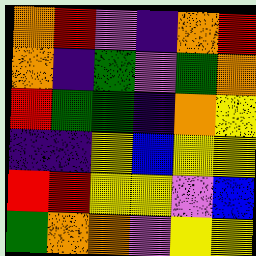[["orange", "red", "violet", "indigo", "orange", "red"], ["orange", "indigo", "green", "violet", "green", "orange"], ["red", "green", "green", "indigo", "orange", "yellow"], ["indigo", "indigo", "yellow", "blue", "yellow", "yellow"], ["red", "red", "yellow", "yellow", "violet", "blue"], ["green", "orange", "orange", "violet", "yellow", "yellow"]]